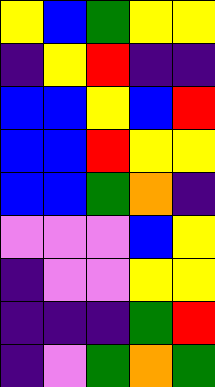[["yellow", "blue", "green", "yellow", "yellow"], ["indigo", "yellow", "red", "indigo", "indigo"], ["blue", "blue", "yellow", "blue", "red"], ["blue", "blue", "red", "yellow", "yellow"], ["blue", "blue", "green", "orange", "indigo"], ["violet", "violet", "violet", "blue", "yellow"], ["indigo", "violet", "violet", "yellow", "yellow"], ["indigo", "indigo", "indigo", "green", "red"], ["indigo", "violet", "green", "orange", "green"]]